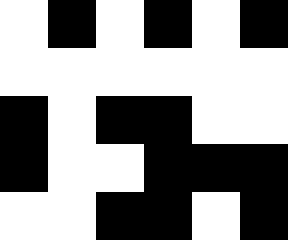[["white", "black", "white", "black", "white", "black"], ["white", "white", "white", "white", "white", "white"], ["black", "white", "black", "black", "white", "white"], ["black", "white", "white", "black", "black", "black"], ["white", "white", "black", "black", "white", "black"]]